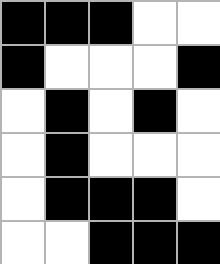[["black", "black", "black", "white", "white"], ["black", "white", "white", "white", "black"], ["white", "black", "white", "black", "white"], ["white", "black", "white", "white", "white"], ["white", "black", "black", "black", "white"], ["white", "white", "black", "black", "black"]]